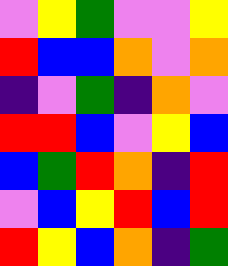[["violet", "yellow", "green", "violet", "violet", "yellow"], ["red", "blue", "blue", "orange", "violet", "orange"], ["indigo", "violet", "green", "indigo", "orange", "violet"], ["red", "red", "blue", "violet", "yellow", "blue"], ["blue", "green", "red", "orange", "indigo", "red"], ["violet", "blue", "yellow", "red", "blue", "red"], ["red", "yellow", "blue", "orange", "indigo", "green"]]